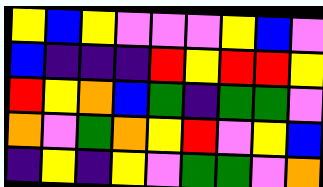[["yellow", "blue", "yellow", "violet", "violet", "violet", "yellow", "blue", "violet"], ["blue", "indigo", "indigo", "indigo", "red", "yellow", "red", "red", "yellow"], ["red", "yellow", "orange", "blue", "green", "indigo", "green", "green", "violet"], ["orange", "violet", "green", "orange", "yellow", "red", "violet", "yellow", "blue"], ["indigo", "yellow", "indigo", "yellow", "violet", "green", "green", "violet", "orange"]]